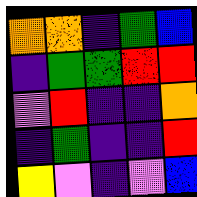[["orange", "orange", "indigo", "green", "blue"], ["indigo", "green", "green", "red", "red"], ["violet", "red", "indigo", "indigo", "orange"], ["indigo", "green", "indigo", "indigo", "red"], ["yellow", "violet", "indigo", "violet", "blue"]]